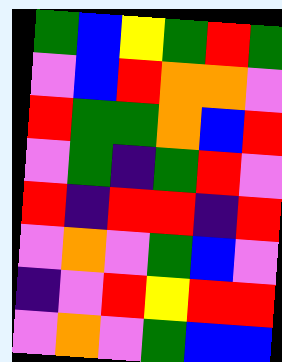[["green", "blue", "yellow", "green", "red", "green"], ["violet", "blue", "red", "orange", "orange", "violet"], ["red", "green", "green", "orange", "blue", "red"], ["violet", "green", "indigo", "green", "red", "violet"], ["red", "indigo", "red", "red", "indigo", "red"], ["violet", "orange", "violet", "green", "blue", "violet"], ["indigo", "violet", "red", "yellow", "red", "red"], ["violet", "orange", "violet", "green", "blue", "blue"]]